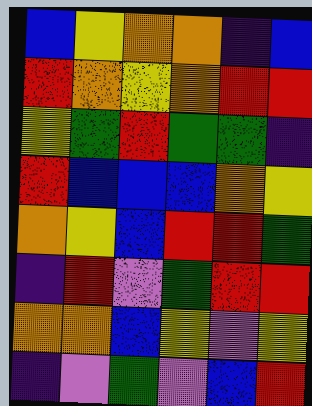[["blue", "yellow", "orange", "orange", "indigo", "blue"], ["red", "orange", "yellow", "orange", "red", "red"], ["yellow", "green", "red", "green", "green", "indigo"], ["red", "blue", "blue", "blue", "orange", "yellow"], ["orange", "yellow", "blue", "red", "red", "green"], ["indigo", "red", "violet", "green", "red", "red"], ["orange", "orange", "blue", "yellow", "violet", "yellow"], ["indigo", "violet", "green", "violet", "blue", "red"]]